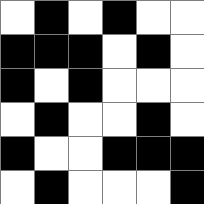[["white", "black", "white", "black", "white", "white"], ["black", "black", "black", "white", "black", "white"], ["black", "white", "black", "white", "white", "white"], ["white", "black", "white", "white", "black", "white"], ["black", "white", "white", "black", "black", "black"], ["white", "black", "white", "white", "white", "black"]]